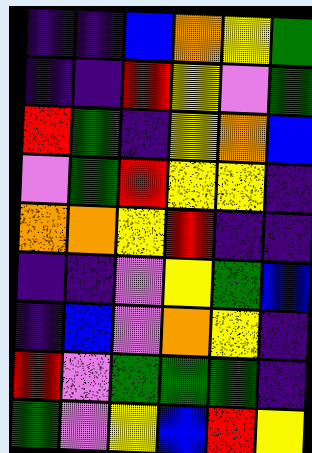[["indigo", "indigo", "blue", "orange", "yellow", "green"], ["indigo", "indigo", "red", "yellow", "violet", "green"], ["red", "green", "indigo", "yellow", "orange", "blue"], ["violet", "green", "red", "yellow", "yellow", "indigo"], ["orange", "orange", "yellow", "red", "indigo", "indigo"], ["indigo", "indigo", "violet", "yellow", "green", "blue"], ["indigo", "blue", "violet", "orange", "yellow", "indigo"], ["red", "violet", "green", "green", "green", "indigo"], ["green", "violet", "yellow", "blue", "red", "yellow"]]